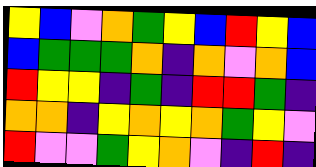[["yellow", "blue", "violet", "orange", "green", "yellow", "blue", "red", "yellow", "blue"], ["blue", "green", "green", "green", "orange", "indigo", "orange", "violet", "orange", "blue"], ["red", "yellow", "yellow", "indigo", "green", "indigo", "red", "red", "green", "indigo"], ["orange", "orange", "indigo", "yellow", "orange", "yellow", "orange", "green", "yellow", "violet"], ["red", "violet", "violet", "green", "yellow", "orange", "violet", "indigo", "red", "indigo"]]